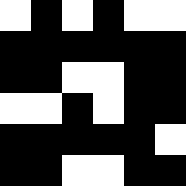[["white", "black", "white", "black", "white", "white"], ["black", "black", "black", "black", "black", "black"], ["black", "black", "white", "white", "black", "black"], ["white", "white", "black", "white", "black", "black"], ["black", "black", "black", "black", "black", "white"], ["black", "black", "white", "white", "black", "black"]]